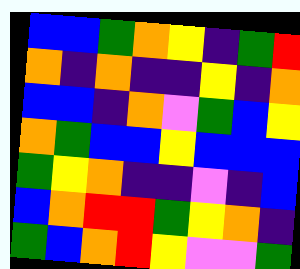[["blue", "blue", "green", "orange", "yellow", "indigo", "green", "red"], ["orange", "indigo", "orange", "indigo", "indigo", "yellow", "indigo", "orange"], ["blue", "blue", "indigo", "orange", "violet", "green", "blue", "yellow"], ["orange", "green", "blue", "blue", "yellow", "blue", "blue", "blue"], ["green", "yellow", "orange", "indigo", "indigo", "violet", "indigo", "blue"], ["blue", "orange", "red", "red", "green", "yellow", "orange", "indigo"], ["green", "blue", "orange", "red", "yellow", "violet", "violet", "green"]]